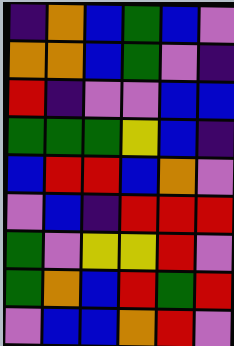[["indigo", "orange", "blue", "green", "blue", "violet"], ["orange", "orange", "blue", "green", "violet", "indigo"], ["red", "indigo", "violet", "violet", "blue", "blue"], ["green", "green", "green", "yellow", "blue", "indigo"], ["blue", "red", "red", "blue", "orange", "violet"], ["violet", "blue", "indigo", "red", "red", "red"], ["green", "violet", "yellow", "yellow", "red", "violet"], ["green", "orange", "blue", "red", "green", "red"], ["violet", "blue", "blue", "orange", "red", "violet"]]